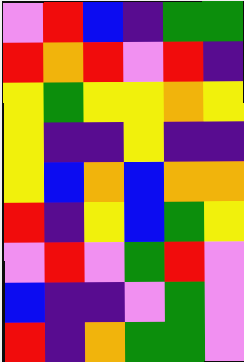[["violet", "red", "blue", "indigo", "green", "green"], ["red", "orange", "red", "violet", "red", "indigo"], ["yellow", "green", "yellow", "yellow", "orange", "yellow"], ["yellow", "indigo", "indigo", "yellow", "indigo", "indigo"], ["yellow", "blue", "orange", "blue", "orange", "orange"], ["red", "indigo", "yellow", "blue", "green", "yellow"], ["violet", "red", "violet", "green", "red", "violet"], ["blue", "indigo", "indigo", "violet", "green", "violet"], ["red", "indigo", "orange", "green", "green", "violet"]]